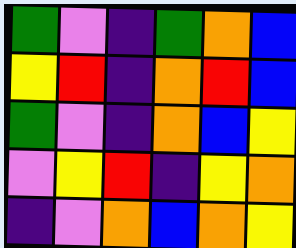[["green", "violet", "indigo", "green", "orange", "blue"], ["yellow", "red", "indigo", "orange", "red", "blue"], ["green", "violet", "indigo", "orange", "blue", "yellow"], ["violet", "yellow", "red", "indigo", "yellow", "orange"], ["indigo", "violet", "orange", "blue", "orange", "yellow"]]